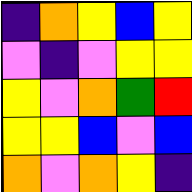[["indigo", "orange", "yellow", "blue", "yellow"], ["violet", "indigo", "violet", "yellow", "yellow"], ["yellow", "violet", "orange", "green", "red"], ["yellow", "yellow", "blue", "violet", "blue"], ["orange", "violet", "orange", "yellow", "indigo"]]